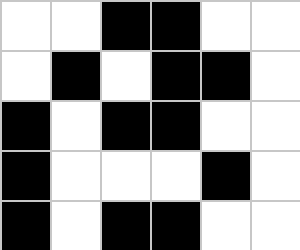[["white", "white", "black", "black", "white", "white"], ["white", "black", "white", "black", "black", "white"], ["black", "white", "black", "black", "white", "white"], ["black", "white", "white", "white", "black", "white"], ["black", "white", "black", "black", "white", "white"]]